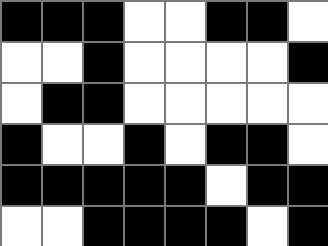[["black", "black", "black", "white", "white", "black", "black", "white"], ["white", "white", "black", "white", "white", "white", "white", "black"], ["white", "black", "black", "white", "white", "white", "white", "white"], ["black", "white", "white", "black", "white", "black", "black", "white"], ["black", "black", "black", "black", "black", "white", "black", "black"], ["white", "white", "black", "black", "black", "black", "white", "black"]]